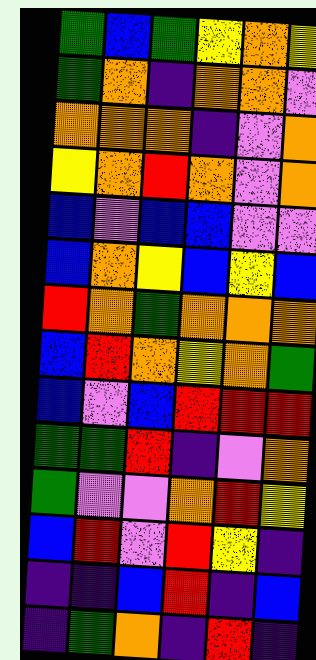[["green", "blue", "green", "yellow", "orange", "yellow"], ["green", "orange", "indigo", "orange", "orange", "violet"], ["orange", "orange", "orange", "indigo", "violet", "orange"], ["yellow", "orange", "red", "orange", "violet", "orange"], ["blue", "violet", "blue", "blue", "violet", "violet"], ["blue", "orange", "yellow", "blue", "yellow", "blue"], ["red", "orange", "green", "orange", "orange", "orange"], ["blue", "red", "orange", "yellow", "orange", "green"], ["blue", "violet", "blue", "red", "red", "red"], ["green", "green", "red", "indigo", "violet", "orange"], ["green", "violet", "violet", "orange", "red", "yellow"], ["blue", "red", "violet", "red", "yellow", "indigo"], ["indigo", "indigo", "blue", "red", "indigo", "blue"], ["indigo", "green", "orange", "indigo", "red", "indigo"]]